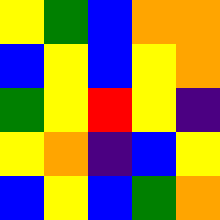[["yellow", "green", "blue", "orange", "orange"], ["blue", "yellow", "blue", "yellow", "orange"], ["green", "yellow", "red", "yellow", "indigo"], ["yellow", "orange", "indigo", "blue", "yellow"], ["blue", "yellow", "blue", "green", "orange"]]